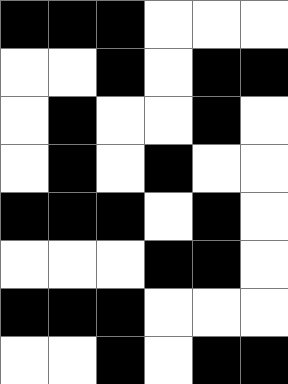[["black", "black", "black", "white", "white", "white"], ["white", "white", "black", "white", "black", "black"], ["white", "black", "white", "white", "black", "white"], ["white", "black", "white", "black", "white", "white"], ["black", "black", "black", "white", "black", "white"], ["white", "white", "white", "black", "black", "white"], ["black", "black", "black", "white", "white", "white"], ["white", "white", "black", "white", "black", "black"]]